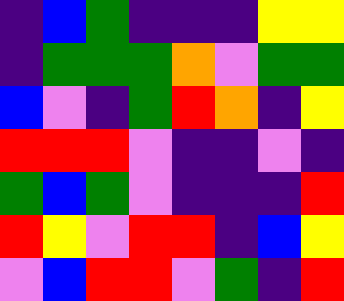[["indigo", "blue", "green", "indigo", "indigo", "indigo", "yellow", "yellow"], ["indigo", "green", "green", "green", "orange", "violet", "green", "green"], ["blue", "violet", "indigo", "green", "red", "orange", "indigo", "yellow"], ["red", "red", "red", "violet", "indigo", "indigo", "violet", "indigo"], ["green", "blue", "green", "violet", "indigo", "indigo", "indigo", "red"], ["red", "yellow", "violet", "red", "red", "indigo", "blue", "yellow"], ["violet", "blue", "red", "red", "violet", "green", "indigo", "red"]]